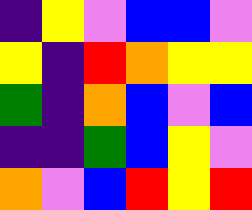[["indigo", "yellow", "violet", "blue", "blue", "violet"], ["yellow", "indigo", "red", "orange", "yellow", "yellow"], ["green", "indigo", "orange", "blue", "violet", "blue"], ["indigo", "indigo", "green", "blue", "yellow", "violet"], ["orange", "violet", "blue", "red", "yellow", "red"]]